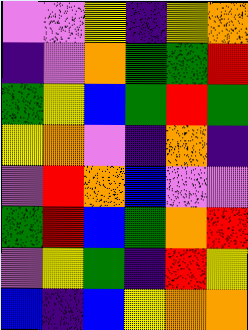[["violet", "violet", "yellow", "indigo", "yellow", "orange"], ["indigo", "violet", "orange", "green", "green", "red"], ["green", "yellow", "blue", "green", "red", "green"], ["yellow", "orange", "violet", "indigo", "orange", "indigo"], ["violet", "red", "orange", "blue", "violet", "violet"], ["green", "red", "blue", "green", "orange", "red"], ["violet", "yellow", "green", "indigo", "red", "yellow"], ["blue", "indigo", "blue", "yellow", "orange", "orange"]]